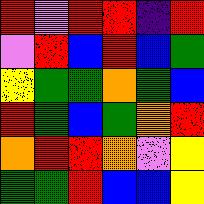[["red", "violet", "red", "red", "indigo", "red"], ["violet", "red", "blue", "red", "blue", "green"], ["yellow", "green", "green", "orange", "green", "blue"], ["red", "green", "blue", "green", "orange", "red"], ["orange", "red", "red", "orange", "violet", "yellow"], ["green", "green", "red", "blue", "blue", "yellow"]]